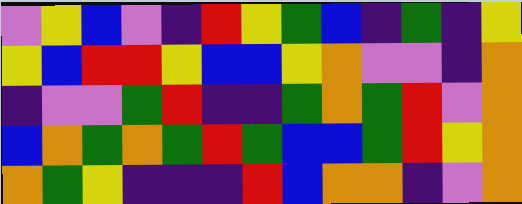[["violet", "yellow", "blue", "violet", "indigo", "red", "yellow", "green", "blue", "indigo", "green", "indigo", "yellow"], ["yellow", "blue", "red", "red", "yellow", "blue", "blue", "yellow", "orange", "violet", "violet", "indigo", "orange"], ["indigo", "violet", "violet", "green", "red", "indigo", "indigo", "green", "orange", "green", "red", "violet", "orange"], ["blue", "orange", "green", "orange", "green", "red", "green", "blue", "blue", "green", "red", "yellow", "orange"], ["orange", "green", "yellow", "indigo", "indigo", "indigo", "red", "blue", "orange", "orange", "indigo", "violet", "orange"]]